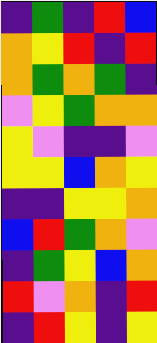[["indigo", "green", "indigo", "red", "blue"], ["orange", "yellow", "red", "indigo", "red"], ["orange", "green", "orange", "green", "indigo"], ["violet", "yellow", "green", "orange", "orange"], ["yellow", "violet", "indigo", "indigo", "violet"], ["yellow", "yellow", "blue", "orange", "yellow"], ["indigo", "indigo", "yellow", "yellow", "orange"], ["blue", "red", "green", "orange", "violet"], ["indigo", "green", "yellow", "blue", "orange"], ["red", "violet", "orange", "indigo", "red"], ["indigo", "red", "yellow", "indigo", "yellow"]]